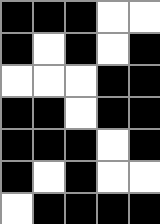[["black", "black", "black", "white", "white"], ["black", "white", "black", "white", "black"], ["white", "white", "white", "black", "black"], ["black", "black", "white", "black", "black"], ["black", "black", "black", "white", "black"], ["black", "white", "black", "white", "white"], ["white", "black", "black", "black", "black"]]